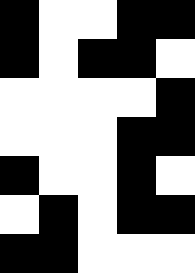[["black", "white", "white", "black", "black"], ["black", "white", "black", "black", "white"], ["white", "white", "white", "white", "black"], ["white", "white", "white", "black", "black"], ["black", "white", "white", "black", "white"], ["white", "black", "white", "black", "black"], ["black", "black", "white", "white", "white"]]